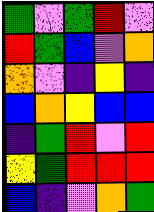[["green", "violet", "green", "red", "violet"], ["red", "green", "blue", "violet", "orange"], ["orange", "violet", "indigo", "yellow", "indigo"], ["blue", "orange", "yellow", "blue", "blue"], ["indigo", "green", "red", "violet", "red"], ["yellow", "green", "red", "red", "red"], ["blue", "indigo", "violet", "orange", "green"]]